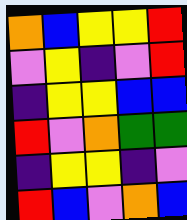[["orange", "blue", "yellow", "yellow", "red"], ["violet", "yellow", "indigo", "violet", "red"], ["indigo", "yellow", "yellow", "blue", "blue"], ["red", "violet", "orange", "green", "green"], ["indigo", "yellow", "yellow", "indigo", "violet"], ["red", "blue", "violet", "orange", "blue"]]